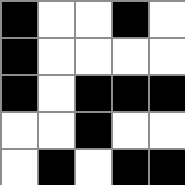[["black", "white", "white", "black", "white"], ["black", "white", "white", "white", "white"], ["black", "white", "black", "black", "black"], ["white", "white", "black", "white", "white"], ["white", "black", "white", "black", "black"]]